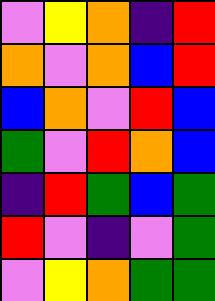[["violet", "yellow", "orange", "indigo", "red"], ["orange", "violet", "orange", "blue", "red"], ["blue", "orange", "violet", "red", "blue"], ["green", "violet", "red", "orange", "blue"], ["indigo", "red", "green", "blue", "green"], ["red", "violet", "indigo", "violet", "green"], ["violet", "yellow", "orange", "green", "green"]]